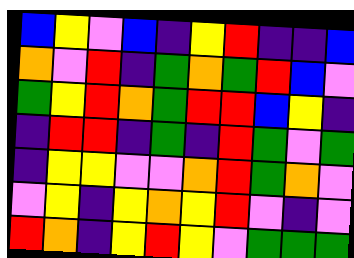[["blue", "yellow", "violet", "blue", "indigo", "yellow", "red", "indigo", "indigo", "blue"], ["orange", "violet", "red", "indigo", "green", "orange", "green", "red", "blue", "violet"], ["green", "yellow", "red", "orange", "green", "red", "red", "blue", "yellow", "indigo"], ["indigo", "red", "red", "indigo", "green", "indigo", "red", "green", "violet", "green"], ["indigo", "yellow", "yellow", "violet", "violet", "orange", "red", "green", "orange", "violet"], ["violet", "yellow", "indigo", "yellow", "orange", "yellow", "red", "violet", "indigo", "violet"], ["red", "orange", "indigo", "yellow", "red", "yellow", "violet", "green", "green", "green"]]